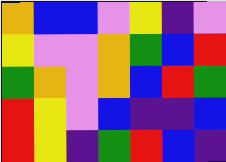[["orange", "blue", "blue", "violet", "yellow", "indigo", "violet"], ["yellow", "violet", "violet", "orange", "green", "blue", "red"], ["green", "orange", "violet", "orange", "blue", "red", "green"], ["red", "yellow", "violet", "blue", "indigo", "indigo", "blue"], ["red", "yellow", "indigo", "green", "red", "blue", "indigo"]]